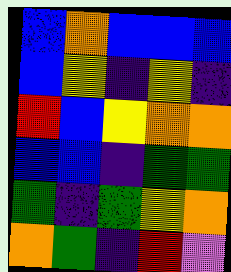[["blue", "orange", "blue", "blue", "blue"], ["blue", "yellow", "indigo", "yellow", "indigo"], ["red", "blue", "yellow", "orange", "orange"], ["blue", "blue", "indigo", "green", "green"], ["green", "indigo", "green", "yellow", "orange"], ["orange", "green", "indigo", "red", "violet"]]